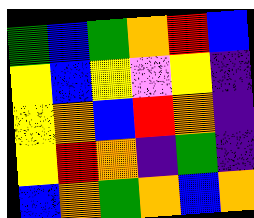[["green", "blue", "green", "orange", "red", "blue"], ["yellow", "blue", "yellow", "violet", "yellow", "indigo"], ["yellow", "orange", "blue", "red", "orange", "indigo"], ["yellow", "red", "orange", "indigo", "green", "indigo"], ["blue", "orange", "green", "orange", "blue", "orange"]]